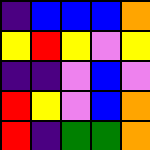[["indigo", "blue", "blue", "blue", "orange"], ["yellow", "red", "yellow", "violet", "yellow"], ["indigo", "indigo", "violet", "blue", "violet"], ["red", "yellow", "violet", "blue", "orange"], ["red", "indigo", "green", "green", "orange"]]